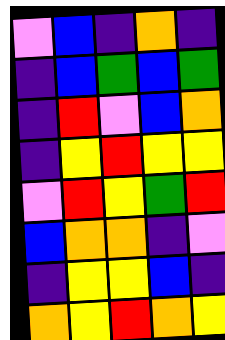[["violet", "blue", "indigo", "orange", "indigo"], ["indigo", "blue", "green", "blue", "green"], ["indigo", "red", "violet", "blue", "orange"], ["indigo", "yellow", "red", "yellow", "yellow"], ["violet", "red", "yellow", "green", "red"], ["blue", "orange", "orange", "indigo", "violet"], ["indigo", "yellow", "yellow", "blue", "indigo"], ["orange", "yellow", "red", "orange", "yellow"]]